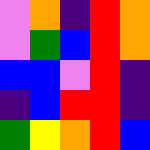[["violet", "orange", "indigo", "red", "orange"], ["violet", "green", "blue", "red", "orange"], ["blue", "blue", "violet", "red", "indigo"], ["indigo", "blue", "red", "red", "indigo"], ["green", "yellow", "orange", "red", "blue"]]